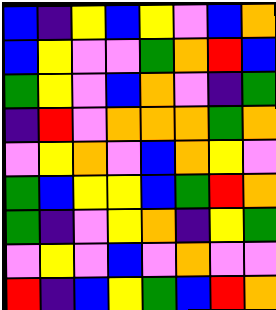[["blue", "indigo", "yellow", "blue", "yellow", "violet", "blue", "orange"], ["blue", "yellow", "violet", "violet", "green", "orange", "red", "blue"], ["green", "yellow", "violet", "blue", "orange", "violet", "indigo", "green"], ["indigo", "red", "violet", "orange", "orange", "orange", "green", "orange"], ["violet", "yellow", "orange", "violet", "blue", "orange", "yellow", "violet"], ["green", "blue", "yellow", "yellow", "blue", "green", "red", "orange"], ["green", "indigo", "violet", "yellow", "orange", "indigo", "yellow", "green"], ["violet", "yellow", "violet", "blue", "violet", "orange", "violet", "violet"], ["red", "indigo", "blue", "yellow", "green", "blue", "red", "orange"]]